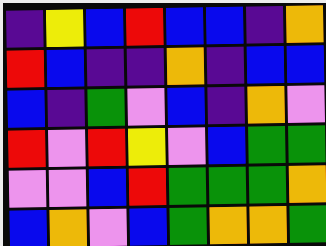[["indigo", "yellow", "blue", "red", "blue", "blue", "indigo", "orange"], ["red", "blue", "indigo", "indigo", "orange", "indigo", "blue", "blue"], ["blue", "indigo", "green", "violet", "blue", "indigo", "orange", "violet"], ["red", "violet", "red", "yellow", "violet", "blue", "green", "green"], ["violet", "violet", "blue", "red", "green", "green", "green", "orange"], ["blue", "orange", "violet", "blue", "green", "orange", "orange", "green"]]